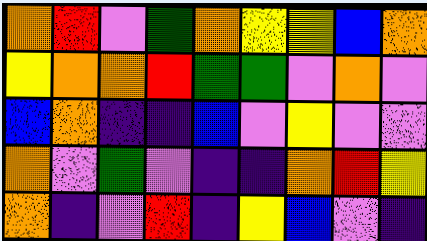[["orange", "red", "violet", "green", "orange", "yellow", "yellow", "blue", "orange"], ["yellow", "orange", "orange", "red", "green", "green", "violet", "orange", "violet"], ["blue", "orange", "indigo", "indigo", "blue", "violet", "yellow", "violet", "violet"], ["orange", "violet", "green", "violet", "indigo", "indigo", "orange", "red", "yellow"], ["orange", "indigo", "violet", "red", "indigo", "yellow", "blue", "violet", "indigo"]]